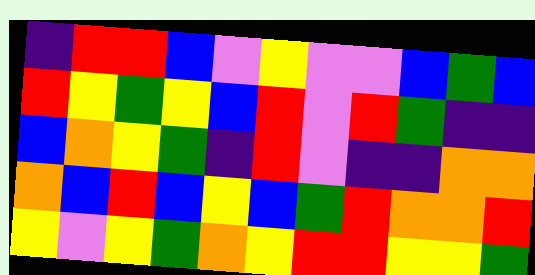[["indigo", "red", "red", "blue", "violet", "yellow", "violet", "violet", "blue", "green", "blue"], ["red", "yellow", "green", "yellow", "blue", "red", "violet", "red", "green", "indigo", "indigo"], ["blue", "orange", "yellow", "green", "indigo", "red", "violet", "indigo", "indigo", "orange", "orange"], ["orange", "blue", "red", "blue", "yellow", "blue", "green", "red", "orange", "orange", "red"], ["yellow", "violet", "yellow", "green", "orange", "yellow", "red", "red", "yellow", "yellow", "green"]]